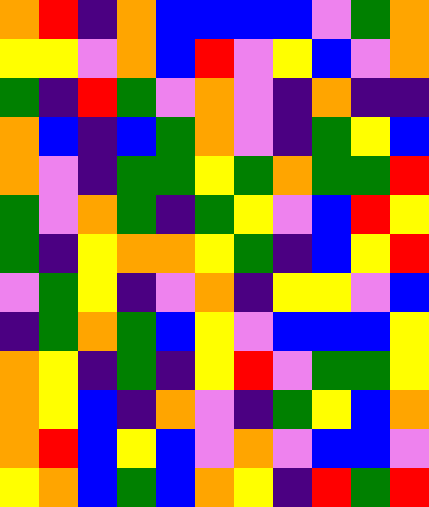[["orange", "red", "indigo", "orange", "blue", "blue", "blue", "blue", "violet", "green", "orange"], ["yellow", "yellow", "violet", "orange", "blue", "red", "violet", "yellow", "blue", "violet", "orange"], ["green", "indigo", "red", "green", "violet", "orange", "violet", "indigo", "orange", "indigo", "indigo"], ["orange", "blue", "indigo", "blue", "green", "orange", "violet", "indigo", "green", "yellow", "blue"], ["orange", "violet", "indigo", "green", "green", "yellow", "green", "orange", "green", "green", "red"], ["green", "violet", "orange", "green", "indigo", "green", "yellow", "violet", "blue", "red", "yellow"], ["green", "indigo", "yellow", "orange", "orange", "yellow", "green", "indigo", "blue", "yellow", "red"], ["violet", "green", "yellow", "indigo", "violet", "orange", "indigo", "yellow", "yellow", "violet", "blue"], ["indigo", "green", "orange", "green", "blue", "yellow", "violet", "blue", "blue", "blue", "yellow"], ["orange", "yellow", "indigo", "green", "indigo", "yellow", "red", "violet", "green", "green", "yellow"], ["orange", "yellow", "blue", "indigo", "orange", "violet", "indigo", "green", "yellow", "blue", "orange"], ["orange", "red", "blue", "yellow", "blue", "violet", "orange", "violet", "blue", "blue", "violet"], ["yellow", "orange", "blue", "green", "blue", "orange", "yellow", "indigo", "red", "green", "red"]]